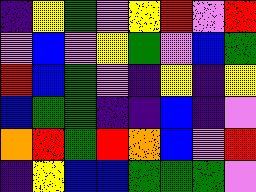[["indigo", "yellow", "green", "violet", "yellow", "red", "violet", "red"], ["violet", "blue", "violet", "yellow", "green", "violet", "blue", "green"], ["red", "blue", "green", "violet", "indigo", "yellow", "indigo", "yellow"], ["blue", "green", "green", "indigo", "indigo", "blue", "indigo", "violet"], ["orange", "red", "green", "red", "orange", "blue", "violet", "red"], ["indigo", "yellow", "blue", "blue", "green", "green", "green", "violet"]]